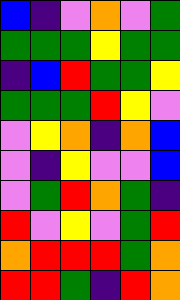[["blue", "indigo", "violet", "orange", "violet", "green"], ["green", "green", "green", "yellow", "green", "green"], ["indigo", "blue", "red", "green", "green", "yellow"], ["green", "green", "green", "red", "yellow", "violet"], ["violet", "yellow", "orange", "indigo", "orange", "blue"], ["violet", "indigo", "yellow", "violet", "violet", "blue"], ["violet", "green", "red", "orange", "green", "indigo"], ["red", "violet", "yellow", "violet", "green", "red"], ["orange", "red", "red", "red", "green", "orange"], ["red", "red", "green", "indigo", "red", "orange"]]